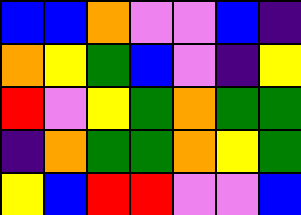[["blue", "blue", "orange", "violet", "violet", "blue", "indigo"], ["orange", "yellow", "green", "blue", "violet", "indigo", "yellow"], ["red", "violet", "yellow", "green", "orange", "green", "green"], ["indigo", "orange", "green", "green", "orange", "yellow", "green"], ["yellow", "blue", "red", "red", "violet", "violet", "blue"]]